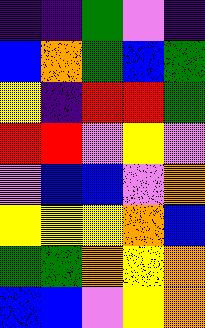[["indigo", "indigo", "green", "violet", "indigo"], ["blue", "orange", "green", "blue", "green"], ["yellow", "indigo", "red", "red", "green"], ["red", "red", "violet", "yellow", "violet"], ["violet", "blue", "blue", "violet", "orange"], ["yellow", "yellow", "yellow", "orange", "blue"], ["green", "green", "orange", "yellow", "orange"], ["blue", "blue", "violet", "yellow", "orange"]]